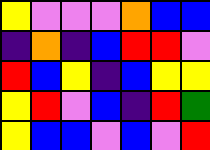[["yellow", "violet", "violet", "violet", "orange", "blue", "blue"], ["indigo", "orange", "indigo", "blue", "red", "red", "violet"], ["red", "blue", "yellow", "indigo", "blue", "yellow", "yellow"], ["yellow", "red", "violet", "blue", "indigo", "red", "green"], ["yellow", "blue", "blue", "violet", "blue", "violet", "red"]]